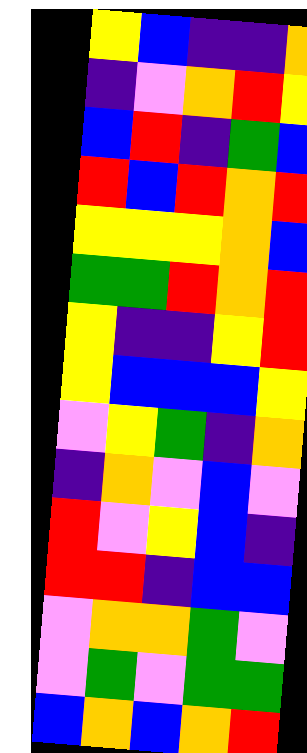[["yellow", "blue", "indigo", "indigo", "orange"], ["indigo", "violet", "orange", "red", "yellow"], ["blue", "red", "indigo", "green", "blue"], ["red", "blue", "red", "orange", "red"], ["yellow", "yellow", "yellow", "orange", "blue"], ["green", "green", "red", "orange", "red"], ["yellow", "indigo", "indigo", "yellow", "red"], ["yellow", "blue", "blue", "blue", "yellow"], ["violet", "yellow", "green", "indigo", "orange"], ["indigo", "orange", "violet", "blue", "violet"], ["red", "violet", "yellow", "blue", "indigo"], ["red", "red", "indigo", "blue", "blue"], ["violet", "orange", "orange", "green", "violet"], ["violet", "green", "violet", "green", "green"], ["blue", "orange", "blue", "orange", "red"]]